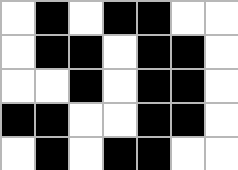[["white", "black", "white", "black", "black", "white", "white"], ["white", "black", "black", "white", "black", "black", "white"], ["white", "white", "black", "white", "black", "black", "white"], ["black", "black", "white", "white", "black", "black", "white"], ["white", "black", "white", "black", "black", "white", "white"]]